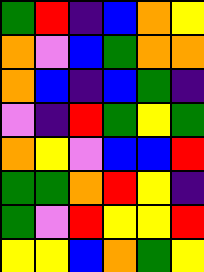[["green", "red", "indigo", "blue", "orange", "yellow"], ["orange", "violet", "blue", "green", "orange", "orange"], ["orange", "blue", "indigo", "blue", "green", "indigo"], ["violet", "indigo", "red", "green", "yellow", "green"], ["orange", "yellow", "violet", "blue", "blue", "red"], ["green", "green", "orange", "red", "yellow", "indigo"], ["green", "violet", "red", "yellow", "yellow", "red"], ["yellow", "yellow", "blue", "orange", "green", "yellow"]]